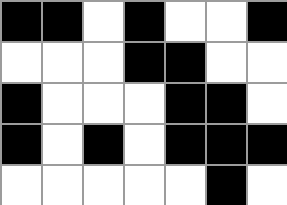[["black", "black", "white", "black", "white", "white", "black"], ["white", "white", "white", "black", "black", "white", "white"], ["black", "white", "white", "white", "black", "black", "white"], ["black", "white", "black", "white", "black", "black", "black"], ["white", "white", "white", "white", "white", "black", "white"]]